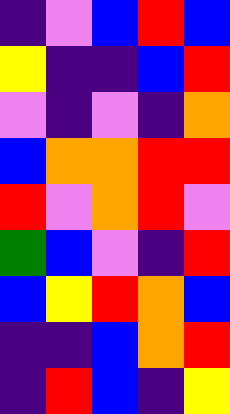[["indigo", "violet", "blue", "red", "blue"], ["yellow", "indigo", "indigo", "blue", "red"], ["violet", "indigo", "violet", "indigo", "orange"], ["blue", "orange", "orange", "red", "red"], ["red", "violet", "orange", "red", "violet"], ["green", "blue", "violet", "indigo", "red"], ["blue", "yellow", "red", "orange", "blue"], ["indigo", "indigo", "blue", "orange", "red"], ["indigo", "red", "blue", "indigo", "yellow"]]